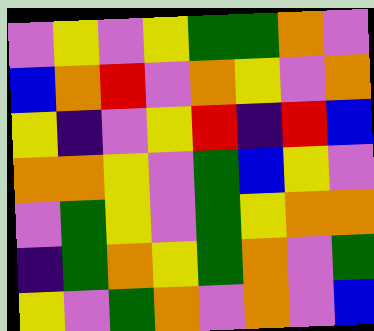[["violet", "yellow", "violet", "yellow", "green", "green", "orange", "violet"], ["blue", "orange", "red", "violet", "orange", "yellow", "violet", "orange"], ["yellow", "indigo", "violet", "yellow", "red", "indigo", "red", "blue"], ["orange", "orange", "yellow", "violet", "green", "blue", "yellow", "violet"], ["violet", "green", "yellow", "violet", "green", "yellow", "orange", "orange"], ["indigo", "green", "orange", "yellow", "green", "orange", "violet", "green"], ["yellow", "violet", "green", "orange", "violet", "orange", "violet", "blue"]]